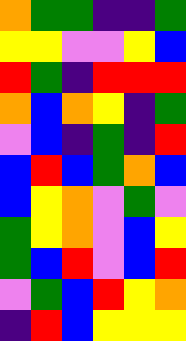[["orange", "green", "green", "indigo", "indigo", "green"], ["yellow", "yellow", "violet", "violet", "yellow", "blue"], ["red", "green", "indigo", "red", "red", "red"], ["orange", "blue", "orange", "yellow", "indigo", "green"], ["violet", "blue", "indigo", "green", "indigo", "red"], ["blue", "red", "blue", "green", "orange", "blue"], ["blue", "yellow", "orange", "violet", "green", "violet"], ["green", "yellow", "orange", "violet", "blue", "yellow"], ["green", "blue", "red", "violet", "blue", "red"], ["violet", "green", "blue", "red", "yellow", "orange"], ["indigo", "red", "blue", "yellow", "yellow", "yellow"]]